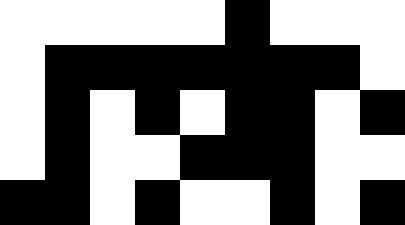[["white", "white", "white", "white", "white", "black", "white", "white", "white"], ["white", "black", "black", "black", "black", "black", "black", "black", "white"], ["white", "black", "white", "black", "white", "black", "black", "white", "black"], ["white", "black", "white", "white", "black", "black", "black", "white", "white"], ["black", "black", "white", "black", "white", "white", "black", "white", "black"]]